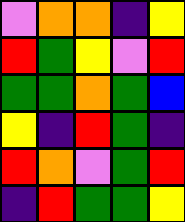[["violet", "orange", "orange", "indigo", "yellow"], ["red", "green", "yellow", "violet", "red"], ["green", "green", "orange", "green", "blue"], ["yellow", "indigo", "red", "green", "indigo"], ["red", "orange", "violet", "green", "red"], ["indigo", "red", "green", "green", "yellow"]]